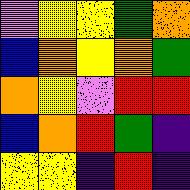[["violet", "yellow", "yellow", "green", "orange"], ["blue", "orange", "yellow", "orange", "green"], ["orange", "yellow", "violet", "red", "red"], ["blue", "orange", "red", "green", "indigo"], ["yellow", "yellow", "indigo", "red", "indigo"]]